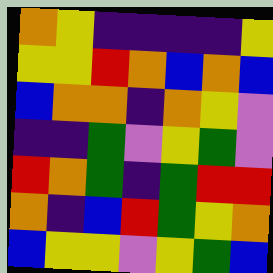[["orange", "yellow", "indigo", "indigo", "indigo", "indigo", "yellow"], ["yellow", "yellow", "red", "orange", "blue", "orange", "blue"], ["blue", "orange", "orange", "indigo", "orange", "yellow", "violet"], ["indigo", "indigo", "green", "violet", "yellow", "green", "violet"], ["red", "orange", "green", "indigo", "green", "red", "red"], ["orange", "indigo", "blue", "red", "green", "yellow", "orange"], ["blue", "yellow", "yellow", "violet", "yellow", "green", "blue"]]